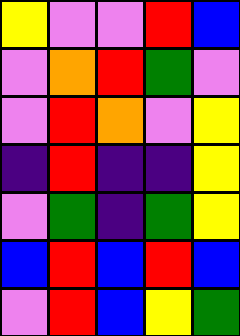[["yellow", "violet", "violet", "red", "blue"], ["violet", "orange", "red", "green", "violet"], ["violet", "red", "orange", "violet", "yellow"], ["indigo", "red", "indigo", "indigo", "yellow"], ["violet", "green", "indigo", "green", "yellow"], ["blue", "red", "blue", "red", "blue"], ["violet", "red", "blue", "yellow", "green"]]